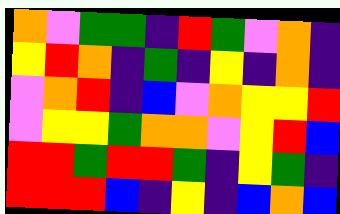[["orange", "violet", "green", "green", "indigo", "red", "green", "violet", "orange", "indigo"], ["yellow", "red", "orange", "indigo", "green", "indigo", "yellow", "indigo", "orange", "indigo"], ["violet", "orange", "red", "indigo", "blue", "violet", "orange", "yellow", "yellow", "red"], ["violet", "yellow", "yellow", "green", "orange", "orange", "violet", "yellow", "red", "blue"], ["red", "red", "green", "red", "red", "green", "indigo", "yellow", "green", "indigo"], ["red", "red", "red", "blue", "indigo", "yellow", "indigo", "blue", "orange", "blue"]]